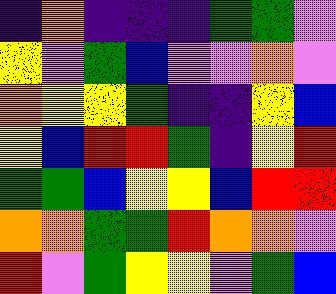[["indigo", "orange", "indigo", "indigo", "indigo", "green", "green", "violet"], ["yellow", "violet", "green", "blue", "violet", "violet", "orange", "violet"], ["orange", "yellow", "yellow", "green", "indigo", "indigo", "yellow", "blue"], ["yellow", "blue", "red", "red", "green", "indigo", "yellow", "red"], ["green", "green", "blue", "yellow", "yellow", "blue", "red", "red"], ["orange", "orange", "green", "green", "red", "orange", "orange", "violet"], ["red", "violet", "green", "yellow", "yellow", "violet", "green", "blue"]]